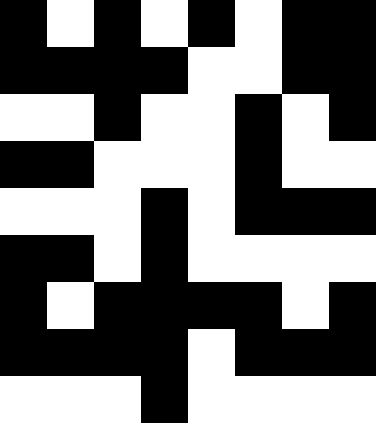[["black", "white", "black", "white", "black", "white", "black", "black"], ["black", "black", "black", "black", "white", "white", "black", "black"], ["white", "white", "black", "white", "white", "black", "white", "black"], ["black", "black", "white", "white", "white", "black", "white", "white"], ["white", "white", "white", "black", "white", "black", "black", "black"], ["black", "black", "white", "black", "white", "white", "white", "white"], ["black", "white", "black", "black", "black", "black", "white", "black"], ["black", "black", "black", "black", "white", "black", "black", "black"], ["white", "white", "white", "black", "white", "white", "white", "white"]]